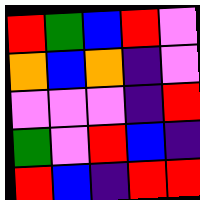[["red", "green", "blue", "red", "violet"], ["orange", "blue", "orange", "indigo", "violet"], ["violet", "violet", "violet", "indigo", "red"], ["green", "violet", "red", "blue", "indigo"], ["red", "blue", "indigo", "red", "red"]]